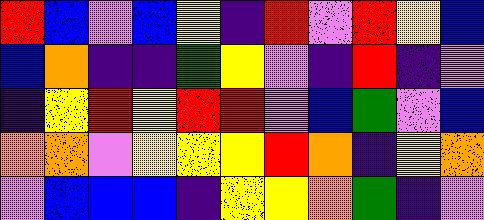[["red", "blue", "violet", "blue", "yellow", "indigo", "red", "violet", "red", "yellow", "blue"], ["blue", "orange", "indigo", "indigo", "green", "yellow", "violet", "indigo", "red", "indigo", "violet"], ["indigo", "yellow", "red", "yellow", "red", "red", "violet", "blue", "green", "violet", "blue"], ["orange", "orange", "violet", "yellow", "yellow", "yellow", "red", "orange", "indigo", "yellow", "orange"], ["violet", "blue", "blue", "blue", "indigo", "yellow", "yellow", "orange", "green", "indigo", "violet"]]